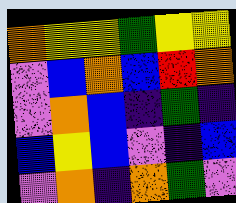[["orange", "yellow", "yellow", "green", "yellow", "yellow"], ["violet", "blue", "orange", "blue", "red", "orange"], ["violet", "orange", "blue", "indigo", "green", "indigo"], ["blue", "yellow", "blue", "violet", "indigo", "blue"], ["violet", "orange", "indigo", "orange", "green", "violet"]]